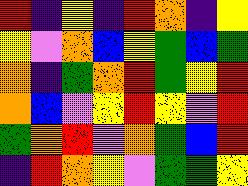[["red", "indigo", "yellow", "indigo", "red", "orange", "indigo", "yellow"], ["yellow", "violet", "orange", "blue", "yellow", "green", "blue", "green"], ["orange", "indigo", "green", "orange", "red", "green", "yellow", "red"], ["orange", "blue", "violet", "yellow", "red", "yellow", "violet", "red"], ["green", "orange", "red", "violet", "orange", "green", "blue", "red"], ["indigo", "red", "orange", "yellow", "violet", "green", "green", "yellow"]]